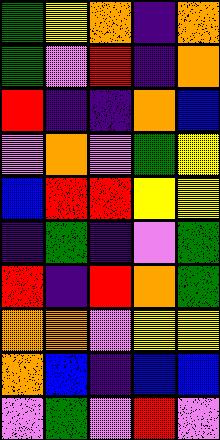[["green", "yellow", "orange", "indigo", "orange"], ["green", "violet", "red", "indigo", "orange"], ["red", "indigo", "indigo", "orange", "blue"], ["violet", "orange", "violet", "green", "yellow"], ["blue", "red", "red", "yellow", "yellow"], ["indigo", "green", "indigo", "violet", "green"], ["red", "indigo", "red", "orange", "green"], ["orange", "orange", "violet", "yellow", "yellow"], ["orange", "blue", "indigo", "blue", "blue"], ["violet", "green", "violet", "red", "violet"]]